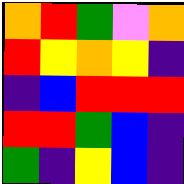[["orange", "red", "green", "violet", "orange"], ["red", "yellow", "orange", "yellow", "indigo"], ["indigo", "blue", "red", "red", "red"], ["red", "red", "green", "blue", "indigo"], ["green", "indigo", "yellow", "blue", "indigo"]]